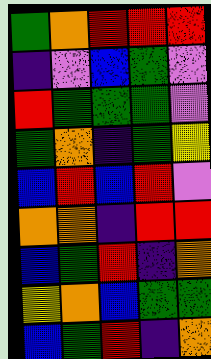[["green", "orange", "red", "red", "red"], ["indigo", "violet", "blue", "green", "violet"], ["red", "green", "green", "green", "violet"], ["green", "orange", "indigo", "green", "yellow"], ["blue", "red", "blue", "red", "violet"], ["orange", "orange", "indigo", "red", "red"], ["blue", "green", "red", "indigo", "orange"], ["yellow", "orange", "blue", "green", "green"], ["blue", "green", "red", "indigo", "orange"]]